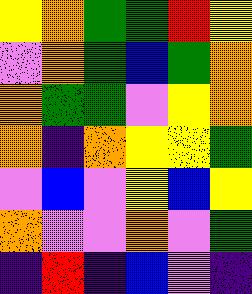[["yellow", "orange", "green", "green", "red", "yellow"], ["violet", "orange", "green", "blue", "green", "orange"], ["orange", "green", "green", "violet", "yellow", "orange"], ["orange", "indigo", "orange", "yellow", "yellow", "green"], ["violet", "blue", "violet", "yellow", "blue", "yellow"], ["orange", "violet", "violet", "orange", "violet", "green"], ["indigo", "red", "indigo", "blue", "violet", "indigo"]]